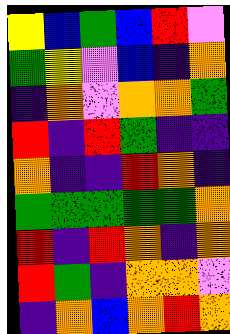[["yellow", "blue", "green", "blue", "red", "violet"], ["green", "yellow", "violet", "blue", "indigo", "orange"], ["indigo", "orange", "violet", "orange", "orange", "green"], ["red", "indigo", "red", "green", "indigo", "indigo"], ["orange", "indigo", "indigo", "red", "orange", "indigo"], ["green", "green", "green", "green", "green", "orange"], ["red", "indigo", "red", "orange", "indigo", "orange"], ["red", "green", "indigo", "orange", "orange", "violet"], ["indigo", "orange", "blue", "orange", "red", "orange"]]